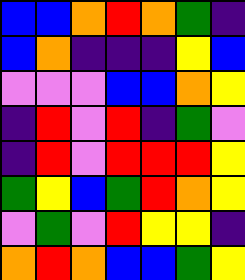[["blue", "blue", "orange", "red", "orange", "green", "indigo"], ["blue", "orange", "indigo", "indigo", "indigo", "yellow", "blue"], ["violet", "violet", "violet", "blue", "blue", "orange", "yellow"], ["indigo", "red", "violet", "red", "indigo", "green", "violet"], ["indigo", "red", "violet", "red", "red", "red", "yellow"], ["green", "yellow", "blue", "green", "red", "orange", "yellow"], ["violet", "green", "violet", "red", "yellow", "yellow", "indigo"], ["orange", "red", "orange", "blue", "blue", "green", "yellow"]]